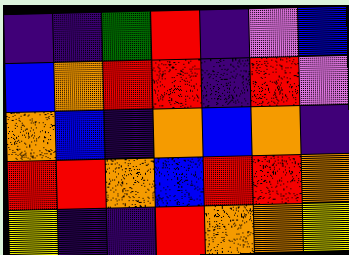[["indigo", "indigo", "green", "red", "indigo", "violet", "blue"], ["blue", "orange", "red", "red", "indigo", "red", "violet"], ["orange", "blue", "indigo", "orange", "blue", "orange", "indigo"], ["red", "red", "orange", "blue", "red", "red", "orange"], ["yellow", "indigo", "indigo", "red", "orange", "orange", "yellow"]]